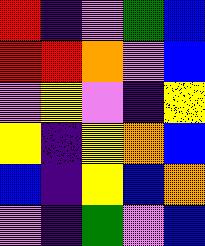[["red", "indigo", "violet", "green", "blue"], ["red", "red", "orange", "violet", "blue"], ["violet", "yellow", "violet", "indigo", "yellow"], ["yellow", "indigo", "yellow", "orange", "blue"], ["blue", "indigo", "yellow", "blue", "orange"], ["violet", "indigo", "green", "violet", "blue"]]